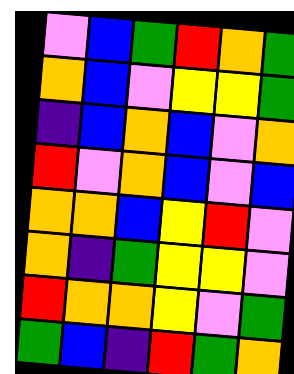[["violet", "blue", "green", "red", "orange", "green"], ["orange", "blue", "violet", "yellow", "yellow", "green"], ["indigo", "blue", "orange", "blue", "violet", "orange"], ["red", "violet", "orange", "blue", "violet", "blue"], ["orange", "orange", "blue", "yellow", "red", "violet"], ["orange", "indigo", "green", "yellow", "yellow", "violet"], ["red", "orange", "orange", "yellow", "violet", "green"], ["green", "blue", "indigo", "red", "green", "orange"]]